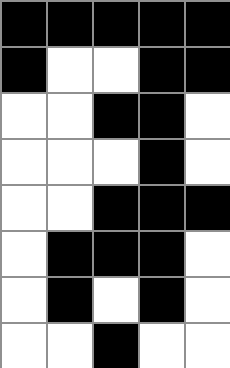[["black", "black", "black", "black", "black"], ["black", "white", "white", "black", "black"], ["white", "white", "black", "black", "white"], ["white", "white", "white", "black", "white"], ["white", "white", "black", "black", "black"], ["white", "black", "black", "black", "white"], ["white", "black", "white", "black", "white"], ["white", "white", "black", "white", "white"]]